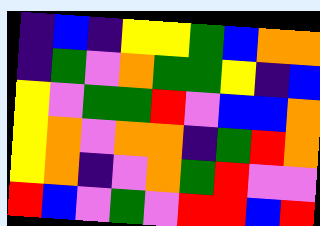[["indigo", "blue", "indigo", "yellow", "yellow", "green", "blue", "orange", "orange"], ["indigo", "green", "violet", "orange", "green", "green", "yellow", "indigo", "blue"], ["yellow", "violet", "green", "green", "red", "violet", "blue", "blue", "orange"], ["yellow", "orange", "violet", "orange", "orange", "indigo", "green", "red", "orange"], ["yellow", "orange", "indigo", "violet", "orange", "green", "red", "violet", "violet"], ["red", "blue", "violet", "green", "violet", "red", "red", "blue", "red"]]